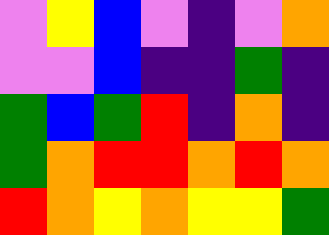[["violet", "yellow", "blue", "violet", "indigo", "violet", "orange"], ["violet", "violet", "blue", "indigo", "indigo", "green", "indigo"], ["green", "blue", "green", "red", "indigo", "orange", "indigo"], ["green", "orange", "red", "red", "orange", "red", "orange"], ["red", "orange", "yellow", "orange", "yellow", "yellow", "green"]]